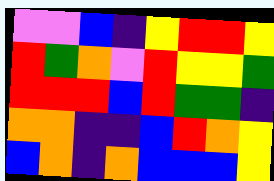[["violet", "violet", "blue", "indigo", "yellow", "red", "red", "yellow"], ["red", "green", "orange", "violet", "red", "yellow", "yellow", "green"], ["red", "red", "red", "blue", "red", "green", "green", "indigo"], ["orange", "orange", "indigo", "indigo", "blue", "red", "orange", "yellow"], ["blue", "orange", "indigo", "orange", "blue", "blue", "blue", "yellow"]]